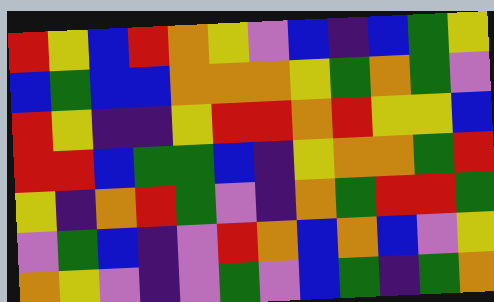[["red", "yellow", "blue", "red", "orange", "yellow", "violet", "blue", "indigo", "blue", "green", "yellow"], ["blue", "green", "blue", "blue", "orange", "orange", "orange", "yellow", "green", "orange", "green", "violet"], ["red", "yellow", "indigo", "indigo", "yellow", "red", "red", "orange", "red", "yellow", "yellow", "blue"], ["red", "red", "blue", "green", "green", "blue", "indigo", "yellow", "orange", "orange", "green", "red"], ["yellow", "indigo", "orange", "red", "green", "violet", "indigo", "orange", "green", "red", "red", "green"], ["violet", "green", "blue", "indigo", "violet", "red", "orange", "blue", "orange", "blue", "violet", "yellow"], ["orange", "yellow", "violet", "indigo", "violet", "green", "violet", "blue", "green", "indigo", "green", "orange"]]